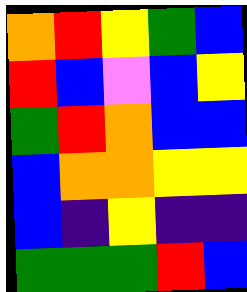[["orange", "red", "yellow", "green", "blue"], ["red", "blue", "violet", "blue", "yellow"], ["green", "red", "orange", "blue", "blue"], ["blue", "orange", "orange", "yellow", "yellow"], ["blue", "indigo", "yellow", "indigo", "indigo"], ["green", "green", "green", "red", "blue"]]